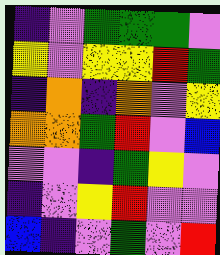[["indigo", "violet", "green", "green", "green", "violet"], ["yellow", "violet", "yellow", "yellow", "red", "green"], ["indigo", "orange", "indigo", "orange", "violet", "yellow"], ["orange", "orange", "green", "red", "violet", "blue"], ["violet", "violet", "indigo", "green", "yellow", "violet"], ["indigo", "violet", "yellow", "red", "violet", "violet"], ["blue", "indigo", "violet", "green", "violet", "red"]]